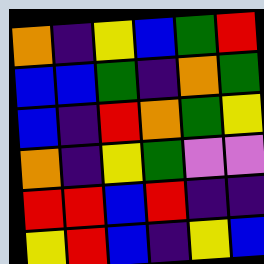[["orange", "indigo", "yellow", "blue", "green", "red"], ["blue", "blue", "green", "indigo", "orange", "green"], ["blue", "indigo", "red", "orange", "green", "yellow"], ["orange", "indigo", "yellow", "green", "violet", "violet"], ["red", "red", "blue", "red", "indigo", "indigo"], ["yellow", "red", "blue", "indigo", "yellow", "blue"]]